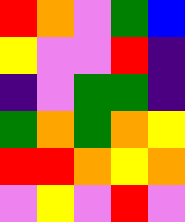[["red", "orange", "violet", "green", "blue"], ["yellow", "violet", "violet", "red", "indigo"], ["indigo", "violet", "green", "green", "indigo"], ["green", "orange", "green", "orange", "yellow"], ["red", "red", "orange", "yellow", "orange"], ["violet", "yellow", "violet", "red", "violet"]]